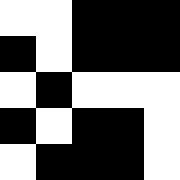[["white", "white", "black", "black", "black"], ["black", "white", "black", "black", "black"], ["white", "black", "white", "white", "white"], ["black", "white", "black", "black", "white"], ["white", "black", "black", "black", "white"]]